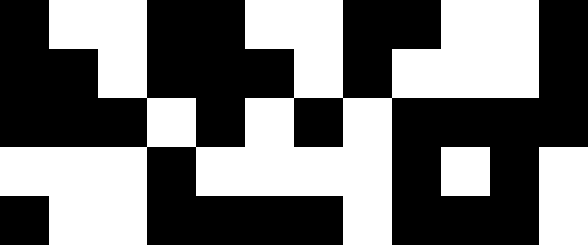[["black", "white", "white", "black", "black", "white", "white", "black", "black", "white", "white", "black"], ["black", "black", "white", "black", "black", "black", "white", "black", "white", "white", "white", "black"], ["black", "black", "black", "white", "black", "white", "black", "white", "black", "black", "black", "black"], ["white", "white", "white", "black", "white", "white", "white", "white", "black", "white", "black", "white"], ["black", "white", "white", "black", "black", "black", "black", "white", "black", "black", "black", "white"]]